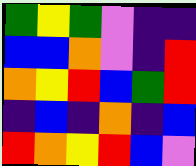[["green", "yellow", "green", "violet", "indigo", "indigo"], ["blue", "blue", "orange", "violet", "indigo", "red"], ["orange", "yellow", "red", "blue", "green", "red"], ["indigo", "blue", "indigo", "orange", "indigo", "blue"], ["red", "orange", "yellow", "red", "blue", "violet"]]